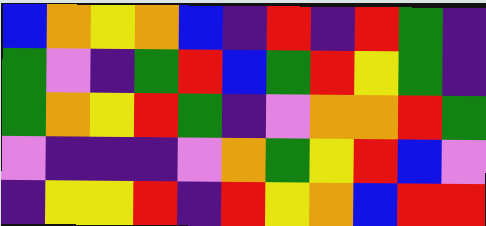[["blue", "orange", "yellow", "orange", "blue", "indigo", "red", "indigo", "red", "green", "indigo"], ["green", "violet", "indigo", "green", "red", "blue", "green", "red", "yellow", "green", "indigo"], ["green", "orange", "yellow", "red", "green", "indigo", "violet", "orange", "orange", "red", "green"], ["violet", "indigo", "indigo", "indigo", "violet", "orange", "green", "yellow", "red", "blue", "violet"], ["indigo", "yellow", "yellow", "red", "indigo", "red", "yellow", "orange", "blue", "red", "red"]]